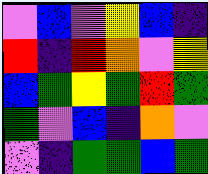[["violet", "blue", "violet", "yellow", "blue", "indigo"], ["red", "indigo", "red", "orange", "violet", "yellow"], ["blue", "green", "yellow", "green", "red", "green"], ["green", "violet", "blue", "indigo", "orange", "violet"], ["violet", "indigo", "green", "green", "blue", "green"]]